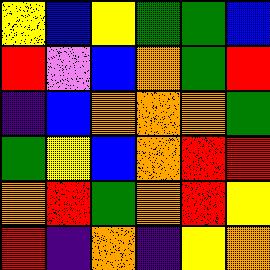[["yellow", "blue", "yellow", "green", "green", "blue"], ["red", "violet", "blue", "orange", "green", "red"], ["indigo", "blue", "orange", "orange", "orange", "green"], ["green", "yellow", "blue", "orange", "red", "red"], ["orange", "red", "green", "orange", "red", "yellow"], ["red", "indigo", "orange", "indigo", "yellow", "orange"]]